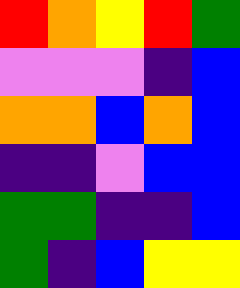[["red", "orange", "yellow", "red", "green"], ["violet", "violet", "violet", "indigo", "blue"], ["orange", "orange", "blue", "orange", "blue"], ["indigo", "indigo", "violet", "blue", "blue"], ["green", "green", "indigo", "indigo", "blue"], ["green", "indigo", "blue", "yellow", "yellow"]]